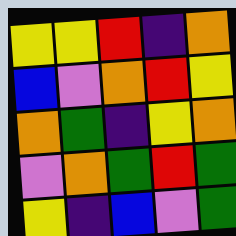[["yellow", "yellow", "red", "indigo", "orange"], ["blue", "violet", "orange", "red", "yellow"], ["orange", "green", "indigo", "yellow", "orange"], ["violet", "orange", "green", "red", "green"], ["yellow", "indigo", "blue", "violet", "green"]]